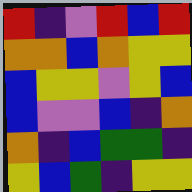[["red", "indigo", "violet", "red", "blue", "red"], ["orange", "orange", "blue", "orange", "yellow", "yellow"], ["blue", "yellow", "yellow", "violet", "yellow", "blue"], ["blue", "violet", "violet", "blue", "indigo", "orange"], ["orange", "indigo", "blue", "green", "green", "indigo"], ["yellow", "blue", "green", "indigo", "yellow", "yellow"]]